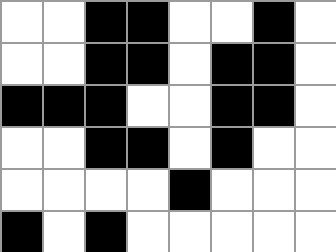[["white", "white", "black", "black", "white", "white", "black", "white"], ["white", "white", "black", "black", "white", "black", "black", "white"], ["black", "black", "black", "white", "white", "black", "black", "white"], ["white", "white", "black", "black", "white", "black", "white", "white"], ["white", "white", "white", "white", "black", "white", "white", "white"], ["black", "white", "black", "white", "white", "white", "white", "white"]]